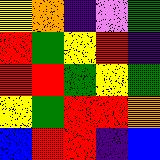[["yellow", "orange", "indigo", "violet", "green"], ["red", "green", "yellow", "red", "indigo"], ["red", "red", "green", "yellow", "green"], ["yellow", "green", "red", "red", "orange"], ["blue", "red", "red", "indigo", "blue"]]